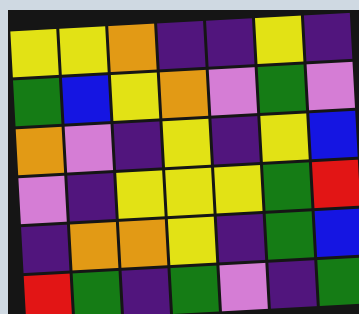[["yellow", "yellow", "orange", "indigo", "indigo", "yellow", "indigo"], ["green", "blue", "yellow", "orange", "violet", "green", "violet"], ["orange", "violet", "indigo", "yellow", "indigo", "yellow", "blue"], ["violet", "indigo", "yellow", "yellow", "yellow", "green", "red"], ["indigo", "orange", "orange", "yellow", "indigo", "green", "blue"], ["red", "green", "indigo", "green", "violet", "indigo", "green"]]